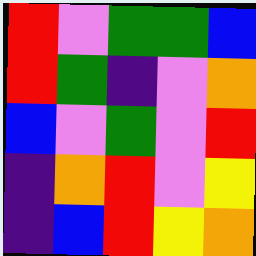[["red", "violet", "green", "green", "blue"], ["red", "green", "indigo", "violet", "orange"], ["blue", "violet", "green", "violet", "red"], ["indigo", "orange", "red", "violet", "yellow"], ["indigo", "blue", "red", "yellow", "orange"]]